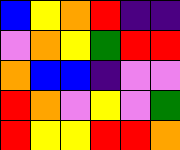[["blue", "yellow", "orange", "red", "indigo", "indigo"], ["violet", "orange", "yellow", "green", "red", "red"], ["orange", "blue", "blue", "indigo", "violet", "violet"], ["red", "orange", "violet", "yellow", "violet", "green"], ["red", "yellow", "yellow", "red", "red", "orange"]]